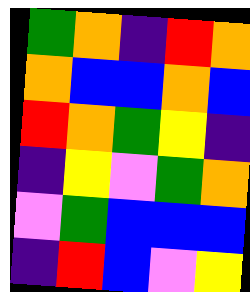[["green", "orange", "indigo", "red", "orange"], ["orange", "blue", "blue", "orange", "blue"], ["red", "orange", "green", "yellow", "indigo"], ["indigo", "yellow", "violet", "green", "orange"], ["violet", "green", "blue", "blue", "blue"], ["indigo", "red", "blue", "violet", "yellow"]]